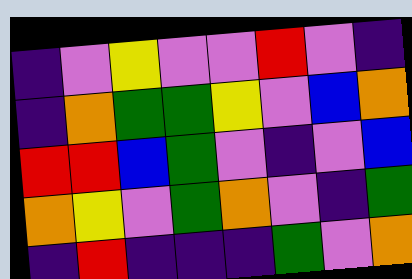[["indigo", "violet", "yellow", "violet", "violet", "red", "violet", "indigo"], ["indigo", "orange", "green", "green", "yellow", "violet", "blue", "orange"], ["red", "red", "blue", "green", "violet", "indigo", "violet", "blue"], ["orange", "yellow", "violet", "green", "orange", "violet", "indigo", "green"], ["indigo", "red", "indigo", "indigo", "indigo", "green", "violet", "orange"]]